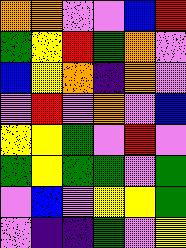[["orange", "orange", "violet", "violet", "blue", "red"], ["green", "yellow", "red", "green", "orange", "violet"], ["blue", "yellow", "orange", "indigo", "orange", "violet"], ["violet", "red", "violet", "orange", "violet", "blue"], ["yellow", "yellow", "green", "violet", "red", "violet"], ["green", "yellow", "green", "green", "violet", "green"], ["violet", "blue", "violet", "yellow", "yellow", "green"], ["violet", "indigo", "indigo", "green", "violet", "yellow"]]